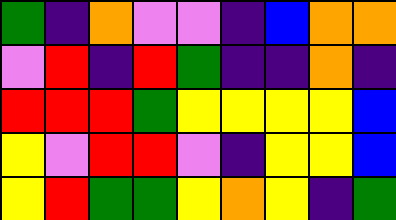[["green", "indigo", "orange", "violet", "violet", "indigo", "blue", "orange", "orange"], ["violet", "red", "indigo", "red", "green", "indigo", "indigo", "orange", "indigo"], ["red", "red", "red", "green", "yellow", "yellow", "yellow", "yellow", "blue"], ["yellow", "violet", "red", "red", "violet", "indigo", "yellow", "yellow", "blue"], ["yellow", "red", "green", "green", "yellow", "orange", "yellow", "indigo", "green"]]